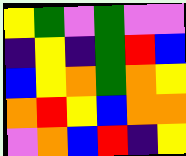[["yellow", "green", "violet", "green", "violet", "violet"], ["indigo", "yellow", "indigo", "green", "red", "blue"], ["blue", "yellow", "orange", "green", "orange", "yellow"], ["orange", "red", "yellow", "blue", "orange", "orange"], ["violet", "orange", "blue", "red", "indigo", "yellow"]]